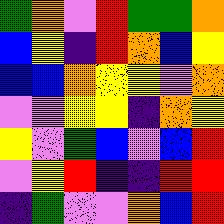[["green", "orange", "violet", "red", "green", "green", "orange"], ["blue", "yellow", "indigo", "red", "orange", "blue", "yellow"], ["blue", "blue", "orange", "yellow", "yellow", "violet", "orange"], ["violet", "violet", "yellow", "yellow", "indigo", "orange", "yellow"], ["yellow", "violet", "green", "blue", "violet", "blue", "red"], ["violet", "yellow", "red", "indigo", "indigo", "red", "red"], ["indigo", "green", "violet", "violet", "orange", "blue", "red"]]